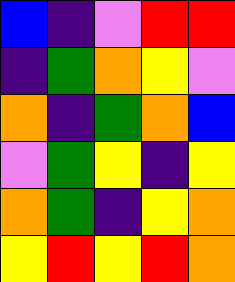[["blue", "indigo", "violet", "red", "red"], ["indigo", "green", "orange", "yellow", "violet"], ["orange", "indigo", "green", "orange", "blue"], ["violet", "green", "yellow", "indigo", "yellow"], ["orange", "green", "indigo", "yellow", "orange"], ["yellow", "red", "yellow", "red", "orange"]]